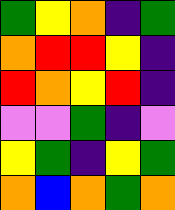[["green", "yellow", "orange", "indigo", "green"], ["orange", "red", "red", "yellow", "indigo"], ["red", "orange", "yellow", "red", "indigo"], ["violet", "violet", "green", "indigo", "violet"], ["yellow", "green", "indigo", "yellow", "green"], ["orange", "blue", "orange", "green", "orange"]]